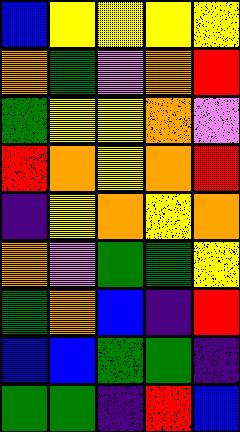[["blue", "yellow", "yellow", "yellow", "yellow"], ["orange", "green", "violet", "orange", "red"], ["green", "yellow", "yellow", "orange", "violet"], ["red", "orange", "yellow", "orange", "red"], ["indigo", "yellow", "orange", "yellow", "orange"], ["orange", "violet", "green", "green", "yellow"], ["green", "orange", "blue", "indigo", "red"], ["blue", "blue", "green", "green", "indigo"], ["green", "green", "indigo", "red", "blue"]]